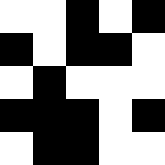[["white", "white", "black", "white", "black"], ["black", "white", "black", "black", "white"], ["white", "black", "white", "white", "white"], ["black", "black", "black", "white", "black"], ["white", "black", "black", "white", "white"]]